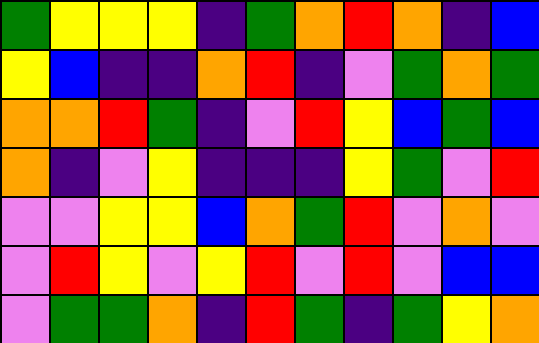[["green", "yellow", "yellow", "yellow", "indigo", "green", "orange", "red", "orange", "indigo", "blue"], ["yellow", "blue", "indigo", "indigo", "orange", "red", "indigo", "violet", "green", "orange", "green"], ["orange", "orange", "red", "green", "indigo", "violet", "red", "yellow", "blue", "green", "blue"], ["orange", "indigo", "violet", "yellow", "indigo", "indigo", "indigo", "yellow", "green", "violet", "red"], ["violet", "violet", "yellow", "yellow", "blue", "orange", "green", "red", "violet", "orange", "violet"], ["violet", "red", "yellow", "violet", "yellow", "red", "violet", "red", "violet", "blue", "blue"], ["violet", "green", "green", "orange", "indigo", "red", "green", "indigo", "green", "yellow", "orange"]]